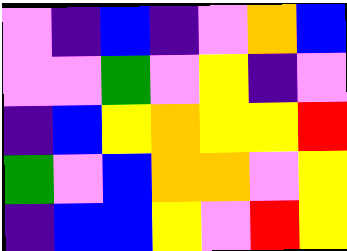[["violet", "indigo", "blue", "indigo", "violet", "orange", "blue"], ["violet", "violet", "green", "violet", "yellow", "indigo", "violet"], ["indigo", "blue", "yellow", "orange", "yellow", "yellow", "red"], ["green", "violet", "blue", "orange", "orange", "violet", "yellow"], ["indigo", "blue", "blue", "yellow", "violet", "red", "yellow"]]